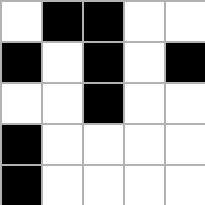[["white", "black", "black", "white", "white"], ["black", "white", "black", "white", "black"], ["white", "white", "black", "white", "white"], ["black", "white", "white", "white", "white"], ["black", "white", "white", "white", "white"]]